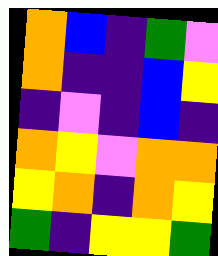[["orange", "blue", "indigo", "green", "violet"], ["orange", "indigo", "indigo", "blue", "yellow"], ["indigo", "violet", "indigo", "blue", "indigo"], ["orange", "yellow", "violet", "orange", "orange"], ["yellow", "orange", "indigo", "orange", "yellow"], ["green", "indigo", "yellow", "yellow", "green"]]